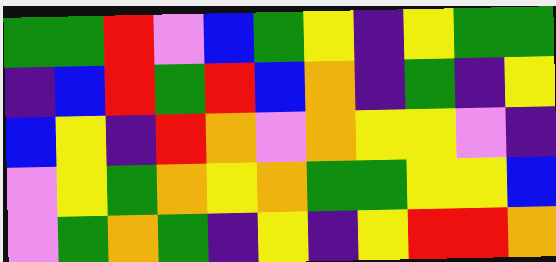[["green", "green", "red", "violet", "blue", "green", "yellow", "indigo", "yellow", "green", "green"], ["indigo", "blue", "red", "green", "red", "blue", "orange", "indigo", "green", "indigo", "yellow"], ["blue", "yellow", "indigo", "red", "orange", "violet", "orange", "yellow", "yellow", "violet", "indigo"], ["violet", "yellow", "green", "orange", "yellow", "orange", "green", "green", "yellow", "yellow", "blue"], ["violet", "green", "orange", "green", "indigo", "yellow", "indigo", "yellow", "red", "red", "orange"]]